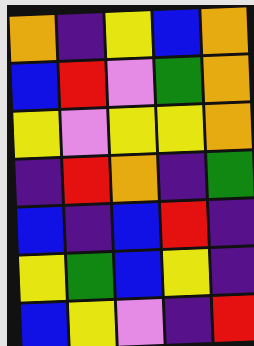[["orange", "indigo", "yellow", "blue", "orange"], ["blue", "red", "violet", "green", "orange"], ["yellow", "violet", "yellow", "yellow", "orange"], ["indigo", "red", "orange", "indigo", "green"], ["blue", "indigo", "blue", "red", "indigo"], ["yellow", "green", "blue", "yellow", "indigo"], ["blue", "yellow", "violet", "indigo", "red"]]